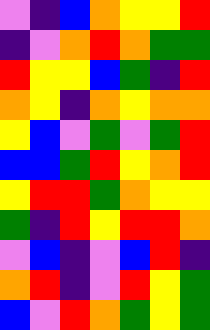[["violet", "indigo", "blue", "orange", "yellow", "yellow", "red"], ["indigo", "violet", "orange", "red", "orange", "green", "green"], ["red", "yellow", "yellow", "blue", "green", "indigo", "red"], ["orange", "yellow", "indigo", "orange", "yellow", "orange", "orange"], ["yellow", "blue", "violet", "green", "violet", "green", "red"], ["blue", "blue", "green", "red", "yellow", "orange", "red"], ["yellow", "red", "red", "green", "orange", "yellow", "yellow"], ["green", "indigo", "red", "yellow", "red", "red", "orange"], ["violet", "blue", "indigo", "violet", "blue", "red", "indigo"], ["orange", "red", "indigo", "violet", "red", "yellow", "green"], ["blue", "violet", "red", "orange", "green", "yellow", "green"]]